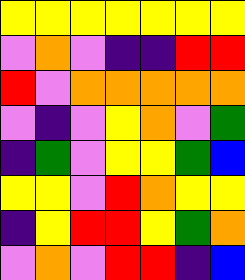[["yellow", "yellow", "yellow", "yellow", "yellow", "yellow", "yellow"], ["violet", "orange", "violet", "indigo", "indigo", "red", "red"], ["red", "violet", "orange", "orange", "orange", "orange", "orange"], ["violet", "indigo", "violet", "yellow", "orange", "violet", "green"], ["indigo", "green", "violet", "yellow", "yellow", "green", "blue"], ["yellow", "yellow", "violet", "red", "orange", "yellow", "yellow"], ["indigo", "yellow", "red", "red", "yellow", "green", "orange"], ["violet", "orange", "violet", "red", "red", "indigo", "blue"]]